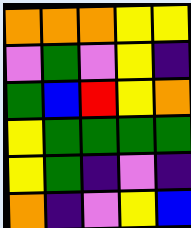[["orange", "orange", "orange", "yellow", "yellow"], ["violet", "green", "violet", "yellow", "indigo"], ["green", "blue", "red", "yellow", "orange"], ["yellow", "green", "green", "green", "green"], ["yellow", "green", "indigo", "violet", "indigo"], ["orange", "indigo", "violet", "yellow", "blue"]]